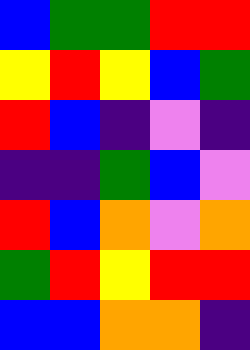[["blue", "green", "green", "red", "red"], ["yellow", "red", "yellow", "blue", "green"], ["red", "blue", "indigo", "violet", "indigo"], ["indigo", "indigo", "green", "blue", "violet"], ["red", "blue", "orange", "violet", "orange"], ["green", "red", "yellow", "red", "red"], ["blue", "blue", "orange", "orange", "indigo"]]